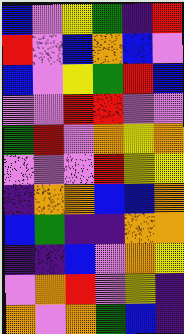[["blue", "violet", "yellow", "green", "indigo", "red"], ["red", "violet", "blue", "orange", "blue", "violet"], ["blue", "violet", "yellow", "green", "red", "blue"], ["violet", "violet", "red", "red", "violet", "violet"], ["green", "red", "violet", "orange", "yellow", "orange"], ["violet", "violet", "violet", "red", "yellow", "yellow"], ["indigo", "orange", "orange", "blue", "blue", "orange"], ["blue", "green", "indigo", "indigo", "orange", "orange"], ["indigo", "indigo", "blue", "violet", "orange", "yellow"], ["violet", "orange", "red", "violet", "yellow", "indigo"], ["orange", "violet", "orange", "green", "blue", "indigo"]]